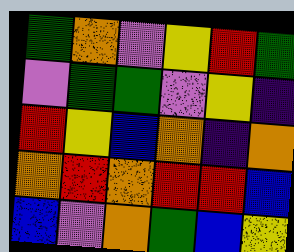[["green", "orange", "violet", "yellow", "red", "green"], ["violet", "green", "green", "violet", "yellow", "indigo"], ["red", "yellow", "blue", "orange", "indigo", "orange"], ["orange", "red", "orange", "red", "red", "blue"], ["blue", "violet", "orange", "green", "blue", "yellow"]]